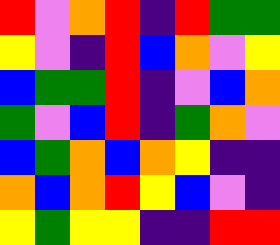[["red", "violet", "orange", "red", "indigo", "red", "green", "green"], ["yellow", "violet", "indigo", "red", "blue", "orange", "violet", "yellow"], ["blue", "green", "green", "red", "indigo", "violet", "blue", "orange"], ["green", "violet", "blue", "red", "indigo", "green", "orange", "violet"], ["blue", "green", "orange", "blue", "orange", "yellow", "indigo", "indigo"], ["orange", "blue", "orange", "red", "yellow", "blue", "violet", "indigo"], ["yellow", "green", "yellow", "yellow", "indigo", "indigo", "red", "red"]]